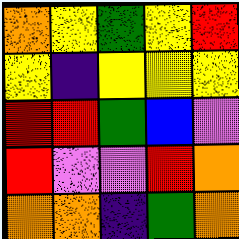[["orange", "yellow", "green", "yellow", "red"], ["yellow", "indigo", "yellow", "yellow", "yellow"], ["red", "red", "green", "blue", "violet"], ["red", "violet", "violet", "red", "orange"], ["orange", "orange", "indigo", "green", "orange"]]